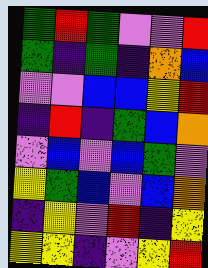[["green", "red", "green", "violet", "violet", "red"], ["green", "indigo", "green", "indigo", "orange", "blue"], ["violet", "violet", "blue", "blue", "yellow", "red"], ["indigo", "red", "indigo", "green", "blue", "orange"], ["violet", "blue", "violet", "blue", "green", "violet"], ["yellow", "green", "blue", "violet", "blue", "orange"], ["indigo", "yellow", "violet", "red", "indigo", "yellow"], ["yellow", "yellow", "indigo", "violet", "yellow", "red"]]